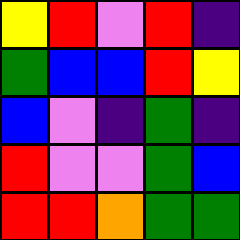[["yellow", "red", "violet", "red", "indigo"], ["green", "blue", "blue", "red", "yellow"], ["blue", "violet", "indigo", "green", "indigo"], ["red", "violet", "violet", "green", "blue"], ["red", "red", "orange", "green", "green"]]